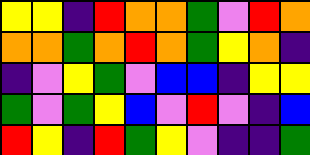[["yellow", "yellow", "indigo", "red", "orange", "orange", "green", "violet", "red", "orange"], ["orange", "orange", "green", "orange", "red", "orange", "green", "yellow", "orange", "indigo"], ["indigo", "violet", "yellow", "green", "violet", "blue", "blue", "indigo", "yellow", "yellow"], ["green", "violet", "green", "yellow", "blue", "violet", "red", "violet", "indigo", "blue"], ["red", "yellow", "indigo", "red", "green", "yellow", "violet", "indigo", "indigo", "green"]]